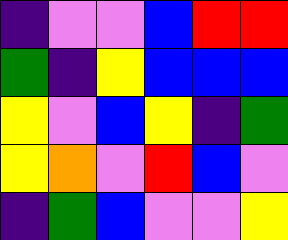[["indigo", "violet", "violet", "blue", "red", "red"], ["green", "indigo", "yellow", "blue", "blue", "blue"], ["yellow", "violet", "blue", "yellow", "indigo", "green"], ["yellow", "orange", "violet", "red", "blue", "violet"], ["indigo", "green", "blue", "violet", "violet", "yellow"]]